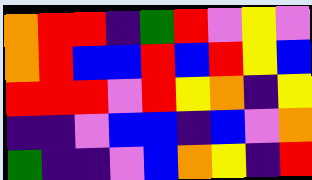[["orange", "red", "red", "indigo", "green", "red", "violet", "yellow", "violet"], ["orange", "red", "blue", "blue", "red", "blue", "red", "yellow", "blue"], ["red", "red", "red", "violet", "red", "yellow", "orange", "indigo", "yellow"], ["indigo", "indigo", "violet", "blue", "blue", "indigo", "blue", "violet", "orange"], ["green", "indigo", "indigo", "violet", "blue", "orange", "yellow", "indigo", "red"]]